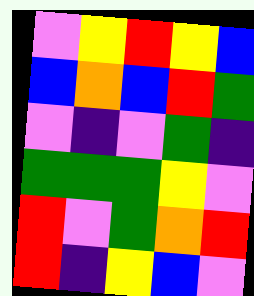[["violet", "yellow", "red", "yellow", "blue"], ["blue", "orange", "blue", "red", "green"], ["violet", "indigo", "violet", "green", "indigo"], ["green", "green", "green", "yellow", "violet"], ["red", "violet", "green", "orange", "red"], ["red", "indigo", "yellow", "blue", "violet"]]